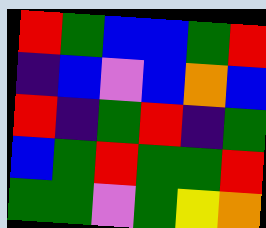[["red", "green", "blue", "blue", "green", "red"], ["indigo", "blue", "violet", "blue", "orange", "blue"], ["red", "indigo", "green", "red", "indigo", "green"], ["blue", "green", "red", "green", "green", "red"], ["green", "green", "violet", "green", "yellow", "orange"]]